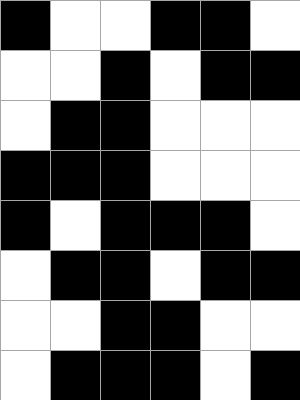[["black", "white", "white", "black", "black", "white"], ["white", "white", "black", "white", "black", "black"], ["white", "black", "black", "white", "white", "white"], ["black", "black", "black", "white", "white", "white"], ["black", "white", "black", "black", "black", "white"], ["white", "black", "black", "white", "black", "black"], ["white", "white", "black", "black", "white", "white"], ["white", "black", "black", "black", "white", "black"]]